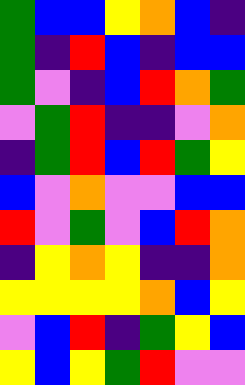[["green", "blue", "blue", "yellow", "orange", "blue", "indigo"], ["green", "indigo", "red", "blue", "indigo", "blue", "blue"], ["green", "violet", "indigo", "blue", "red", "orange", "green"], ["violet", "green", "red", "indigo", "indigo", "violet", "orange"], ["indigo", "green", "red", "blue", "red", "green", "yellow"], ["blue", "violet", "orange", "violet", "violet", "blue", "blue"], ["red", "violet", "green", "violet", "blue", "red", "orange"], ["indigo", "yellow", "orange", "yellow", "indigo", "indigo", "orange"], ["yellow", "yellow", "yellow", "yellow", "orange", "blue", "yellow"], ["violet", "blue", "red", "indigo", "green", "yellow", "blue"], ["yellow", "blue", "yellow", "green", "red", "violet", "violet"]]